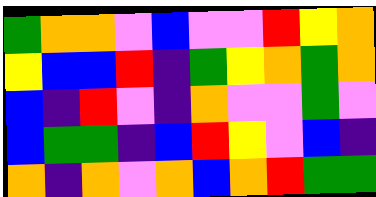[["green", "orange", "orange", "violet", "blue", "violet", "violet", "red", "yellow", "orange"], ["yellow", "blue", "blue", "red", "indigo", "green", "yellow", "orange", "green", "orange"], ["blue", "indigo", "red", "violet", "indigo", "orange", "violet", "violet", "green", "violet"], ["blue", "green", "green", "indigo", "blue", "red", "yellow", "violet", "blue", "indigo"], ["orange", "indigo", "orange", "violet", "orange", "blue", "orange", "red", "green", "green"]]